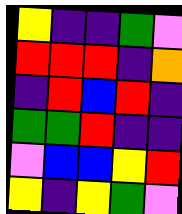[["yellow", "indigo", "indigo", "green", "violet"], ["red", "red", "red", "indigo", "orange"], ["indigo", "red", "blue", "red", "indigo"], ["green", "green", "red", "indigo", "indigo"], ["violet", "blue", "blue", "yellow", "red"], ["yellow", "indigo", "yellow", "green", "violet"]]